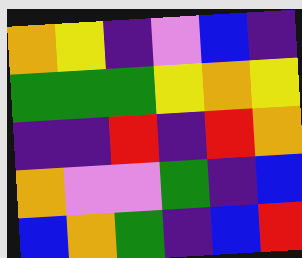[["orange", "yellow", "indigo", "violet", "blue", "indigo"], ["green", "green", "green", "yellow", "orange", "yellow"], ["indigo", "indigo", "red", "indigo", "red", "orange"], ["orange", "violet", "violet", "green", "indigo", "blue"], ["blue", "orange", "green", "indigo", "blue", "red"]]